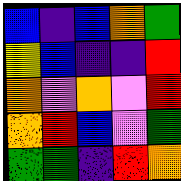[["blue", "indigo", "blue", "orange", "green"], ["yellow", "blue", "indigo", "indigo", "red"], ["orange", "violet", "orange", "violet", "red"], ["orange", "red", "blue", "violet", "green"], ["green", "green", "indigo", "red", "orange"]]